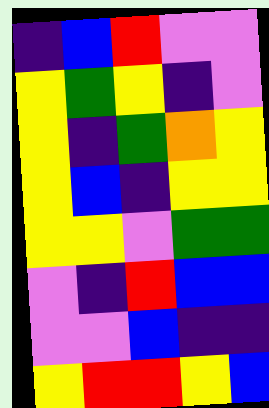[["indigo", "blue", "red", "violet", "violet"], ["yellow", "green", "yellow", "indigo", "violet"], ["yellow", "indigo", "green", "orange", "yellow"], ["yellow", "blue", "indigo", "yellow", "yellow"], ["yellow", "yellow", "violet", "green", "green"], ["violet", "indigo", "red", "blue", "blue"], ["violet", "violet", "blue", "indigo", "indigo"], ["yellow", "red", "red", "yellow", "blue"]]